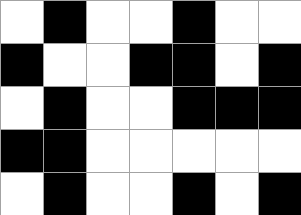[["white", "black", "white", "white", "black", "white", "white"], ["black", "white", "white", "black", "black", "white", "black"], ["white", "black", "white", "white", "black", "black", "black"], ["black", "black", "white", "white", "white", "white", "white"], ["white", "black", "white", "white", "black", "white", "black"]]